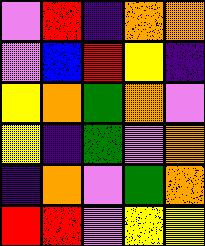[["violet", "red", "indigo", "orange", "orange"], ["violet", "blue", "red", "yellow", "indigo"], ["yellow", "orange", "green", "orange", "violet"], ["yellow", "indigo", "green", "violet", "orange"], ["indigo", "orange", "violet", "green", "orange"], ["red", "red", "violet", "yellow", "yellow"]]